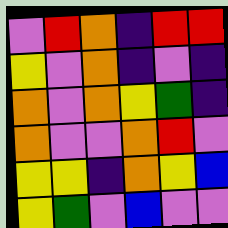[["violet", "red", "orange", "indigo", "red", "red"], ["yellow", "violet", "orange", "indigo", "violet", "indigo"], ["orange", "violet", "orange", "yellow", "green", "indigo"], ["orange", "violet", "violet", "orange", "red", "violet"], ["yellow", "yellow", "indigo", "orange", "yellow", "blue"], ["yellow", "green", "violet", "blue", "violet", "violet"]]